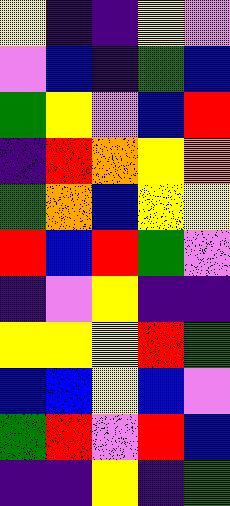[["yellow", "indigo", "indigo", "yellow", "violet"], ["violet", "blue", "indigo", "green", "blue"], ["green", "yellow", "violet", "blue", "red"], ["indigo", "red", "orange", "yellow", "orange"], ["green", "orange", "blue", "yellow", "yellow"], ["red", "blue", "red", "green", "violet"], ["indigo", "violet", "yellow", "indigo", "indigo"], ["yellow", "yellow", "yellow", "red", "green"], ["blue", "blue", "yellow", "blue", "violet"], ["green", "red", "violet", "red", "blue"], ["indigo", "indigo", "yellow", "indigo", "green"]]